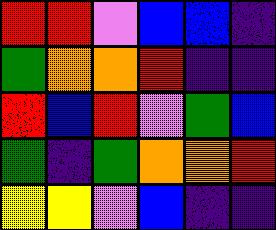[["red", "red", "violet", "blue", "blue", "indigo"], ["green", "orange", "orange", "red", "indigo", "indigo"], ["red", "blue", "red", "violet", "green", "blue"], ["green", "indigo", "green", "orange", "orange", "red"], ["yellow", "yellow", "violet", "blue", "indigo", "indigo"]]